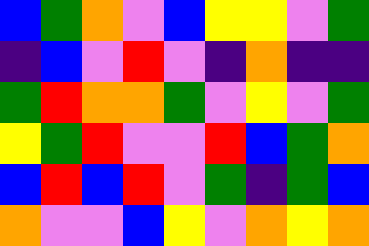[["blue", "green", "orange", "violet", "blue", "yellow", "yellow", "violet", "green"], ["indigo", "blue", "violet", "red", "violet", "indigo", "orange", "indigo", "indigo"], ["green", "red", "orange", "orange", "green", "violet", "yellow", "violet", "green"], ["yellow", "green", "red", "violet", "violet", "red", "blue", "green", "orange"], ["blue", "red", "blue", "red", "violet", "green", "indigo", "green", "blue"], ["orange", "violet", "violet", "blue", "yellow", "violet", "orange", "yellow", "orange"]]